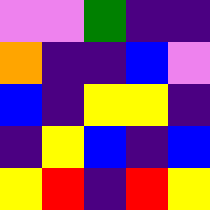[["violet", "violet", "green", "indigo", "indigo"], ["orange", "indigo", "indigo", "blue", "violet"], ["blue", "indigo", "yellow", "yellow", "indigo"], ["indigo", "yellow", "blue", "indigo", "blue"], ["yellow", "red", "indigo", "red", "yellow"]]